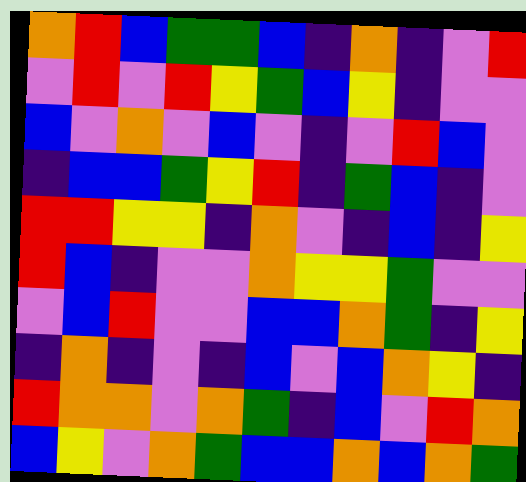[["orange", "red", "blue", "green", "green", "blue", "indigo", "orange", "indigo", "violet", "red"], ["violet", "red", "violet", "red", "yellow", "green", "blue", "yellow", "indigo", "violet", "violet"], ["blue", "violet", "orange", "violet", "blue", "violet", "indigo", "violet", "red", "blue", "violet"], ["indigo", "blue", "blue", "green", "yellow", "red", "indigo", "green", "blue", "indigo", "violet"], ["red", "red", "yellow", "yellow", "indigo", "orange", "violet", "indigo", "blue", "indigo", "yellow"], ["red", "blue", "indigo", "violet", "violet", "orange", "yellow", "yellow", "green", "violet", "violet"], ["violet", "blue", "red", "violet", "violet", "blue", "blue", "orange", "green", "indigo", "yellow"], ["indigo", "orange", "indigo", "violet", "indigo", "blue", "violet", "blue", "orange", "yellow", "indigo"], ["red", "orange", "orange", "violet", "orange", "green", "indigo", "blue", "violet", "red", "orange"], ["blue", "yellow", "violet", "orange", "green", "blue", "blue", "orange", "blue", "orange", "green"]]